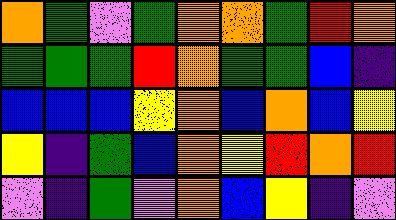[["orange", "green", "violet", "green", "orange", "orange", "green", "red", "orange"], ["green", "green", "green", "red", "orange", "green", "green", "blue", "indigo"], ["blue", "blue", "blue", "yellow", "orange", "blue", "orange", "blue", "yellow"], ["yellow", "indigo", "green", "blue", "orange", "yellow", "red", "orange", "red"], ["violet", "indigo", "green", "violet", "orange", "blue", "yellow", "indigo", "violet"]]